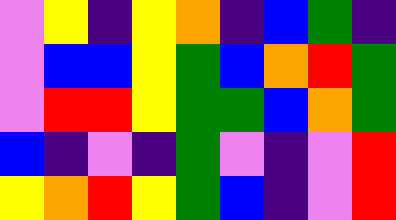[["violet", "yellow", "indigo", "yellow", "orange", "indigo", "blue", "green", "indigo"], ["violet", "blue", "blue", "yellow", "green", "blue", "orange", "red", "green"], ["violet", "red", "red", "yellow", "green", "green", "blue", "orange", "green"], ["blue", "indigo", "violet", "indigo", "green", "violet", "indigo", "violet", "red"], ["yellow", "orange", "red", "yellow", "green", "blue", "indigo", "violet", "red"]]